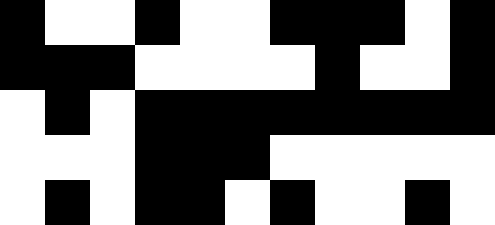[["black", "white", "white", "black", "white", "white", "black", "black", "black", "white", "black"], ["black", "black", "black", "white", "white", "white", "white", "black", "white", "white", "black"], ["white", "black", "white", "black", "black", "black", "black", "black", "black", "black", "black"], ["white", "white", "white", "black", "black", "black", "white", "white", "white", "white", "white"], ["white", "black", "white", "black", "black", "white", "black", "white", "white", "black", "white"]]